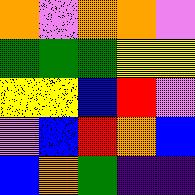[["orange", "violet", "orange", "orange", "violet"], ["green", "green", "green", "yellow", "yellow"], ["yellow", "yellow", "blue", "red", "violet"], ["violet", "blue", "red", "orange", "blue"], ["blue", "orange", "green", "indigo", "indigo"]]